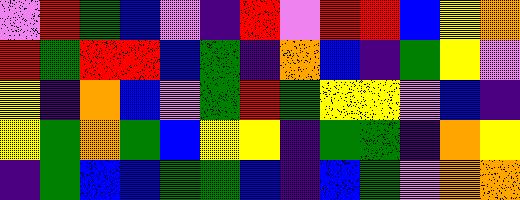[["violet", "red", "green", "blue", "violet", "indigo", "red", "violet", "red", "red", "blue", "yellow", "orange"], ["red", "green", "red", "red", "blue", "green", "indigo", "orange", "blue", "indigo", "green", "yellow", "violet"], ["yellow", "indigo", "orange", "blue", "violet", "green", "red", "green", "yellow", "yellow", "violet", "blue", "indigo"], ["yellow", "green", "orange", "green", "blue", "yellow", "yellow", "indigo", "green", "green", "indigo", "orange", "yellow"], ["indigo", "green", "blue", "blue", "green", "green", "blue", "indigo", "blue", "green", "violet", "orange", "orange"]]